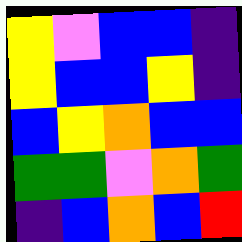[["yellow", "violet", "blue", "blue", "indigo"], ["yellow", "blue", "blue", "yellow", "indigo"], ["blue", "yellow", "orange", "blue", "blue"], ["green", "green", "violet", "orange", "green"], ["indigo", "blue", "orange", "blue", "red"]]